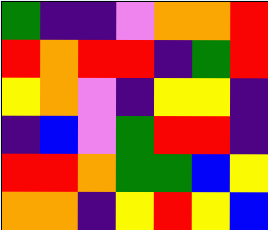[["green", "indigo", "indigo", "violet", "orange", "orange", "red"], ["red", "orange", "red", "red", "indigo", "green", "red"], ["yellow", "orange", "violet", "indigo", "yellow", "yellow", "indigo"], ["indigo", "blue", "violet", "green", "red", "red", "indigo"], ["red", "red", "orange", "green", "green", "blue", "yellow"], ["orange", "orange", "indigo", "yellow", "red", "yellow", "blue"]]